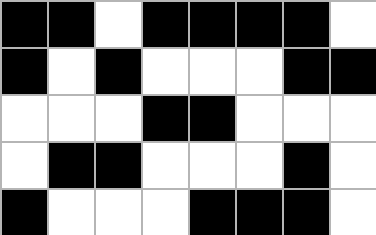[["black", "black", "white", "black", "black", "black", "black", "white"], ["black", "white", "black", "white", "white", "white", "black", "black"], ["white", "white", "white", "black", "black", "white", "white", "white"], ["white", "black", "black", "white", "white", "white", "black", "white"], ["black", "white", "white", "white", "black", "black", "black", "white"]]